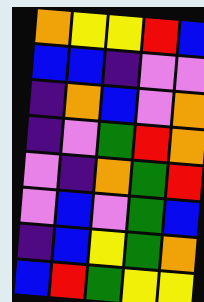[["orange", "yellow", "yellow", "red", "blue"], ["blue", "blue", "indigo", "violet", "violet"], ["indigo", "orange", "blue", "violet", "orange"], ["indigo", "violet", "green", "red", "orange"], ["violet", "indigo", "orange", "green", "red"], ["violet", "blue", "violet", "green", "blue"], ["indigo", "blue", "yellow", "green", "orange"], ["blue", "red", "green", "yellow", "yellow"]]